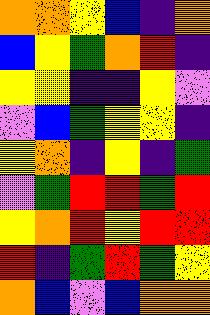[["orange", "orange", "yellow", "blue", "indigo", "orange"], ["blue", "yellow", "green", "orange", "red", "indigo"], ["yellow", "yellow", "indigo", "indigo", "yellow", "violet"], ["violet", "blue", "green", "yellow", "yellow", "indigo"], ["yellow", "orange", "indigo", "yellow", "indigo", "green"], ["violet", "green", "red", "red", "green", "red"], ["yellow", "orange", "red", "yellow", "red", "red"], ["red", "indigo", "green", "red", "green", "yellow"], ["orange", "blue", "violet", "blue", "orange", "orange"]]